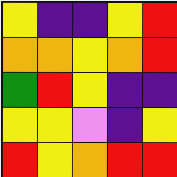[["yellow", "indigo", "indigo", "yellow", "red"], ["orange", "orange", "yellow", "orange", "red"], ["green", "red", "yellow", "indigo", "indigo"], ["yellow", "yellow", "violet", "indigo", "yellow"], ["red", "yellow", "orange", "red", "red"]]